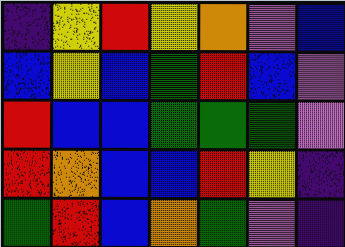[["indigo", "yellow", "red", "yellow", "orange", "violet", "blue"], ["blue", "yellow", "blue", "green", "red", "blue", "violet"], ["red", "blue", "blue", "green", "green", "green", "violet"], ["red", "orange", "blue", "blue", "red", "yellow", "indigo"], ["green", "red", "blue", "orange", "green", "violet", "indigo"]]